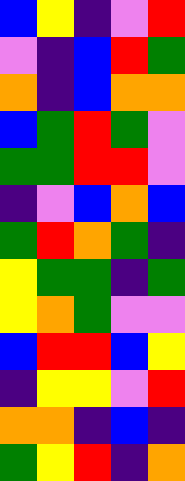[["blue", "yellow", "indigo", "violet", "red"], ["violet", "indigo", "blue", "red", "green"], ["orange", "indigo", "blue", "orange", "orange"], ["blue", "green", "red", "green", "violet"], ["green", "green", "red", "red", "violet"], ["indigo", "violet", "blue", "orange", "blue"], ["green", "red", "orange", "green", "indigo"], ["yellow", "green", "green", "indigo", "green"], ["yellow", "orange", "green", "violet", "violet"], ["blue", "red", "red", "blue", "yellow"], ["indigo", "yellow", "yellow", "violet", "red"], ["orange", "orange", "indigo", "blue", "indigo"], ["green", "yellow", "red", "indigo", "orange"]]